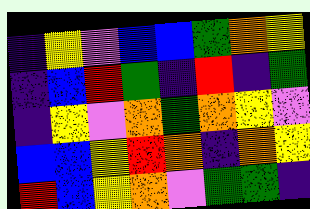[["indigo", "yellow", "violet", "blue", "blue", "green", "orange", "yellow"], ["indigo", "blue", "red", "green", "indigo", "red", "indigo", "green"], ["indigo", "yellow", "violet", "orange", "green", "orange", "yellow", "violet"], ["blue", "blue", "yellow", "red", "orange", "indigo", "orange", "yellow"], ["red", "blue", "yellow", "orange", "violet", "green", "green", "indigo"]]